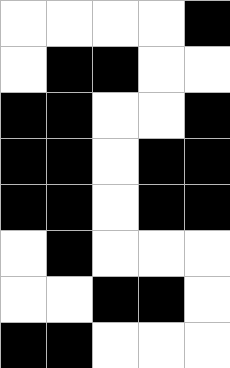[["white", "white", "white", "white", "black"], ["white", "black", "black", "white", "white"], ["black", "black", "white", "white", "black"], ["black", "black", "white", "black", "black"], ["black", "black", "white", "black", "black"], ["white", "black", "white", "white", "white"], ["white", "white", "black", "black", "white"], ["black", "black", "white", "white", "white"]]